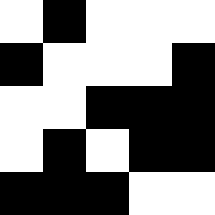[["white", "black", "white", "white", "white"], ["black", "white", "white", "white", "black"], ["white", "white", "black", "black", "black"], ["white", "black", "white", "black", "black"], ["black", "black", "black", "white", "white"]]